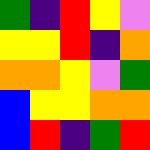[["green", "indigo", "red", "yellow", "violet"], ["yellow", "yellow", "red", "indigo", "orange"], ["orange", "orange", "yellow", "violet", "green"], ["blue", "yellow", "yellow", "orange", "orange"], ["blue", "red", "indigo", "green", "red"]]